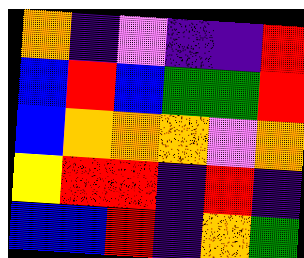[["orange", "indigo", "violet", "indigo", "indigo", "red"], ["blue", "red", "blue", "green", "green", "red"], ["blue", "orange", "orange", "orange", "violet", "orange"], ["yellow", "red", "red", "indigo", "red", "indigo"], ["blue", "blue", "red", "indigo", "orange", "green"]]